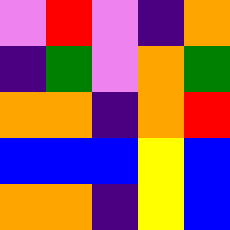[["violet", "red", "violet", "indigo", "orange"], ["indigo", "green", "violet", "orange", "green"], ["orange", "orange", "indigo", "orange", "red"], ["blue", "blue", "blue", "yellow", "blue"], ["orange", "orange", "indigo", "yellow", "blue"]]